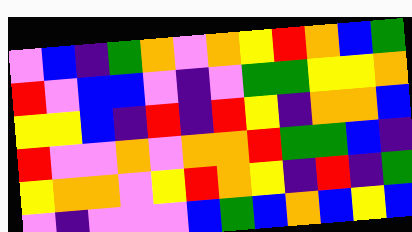[["violet", "blue", "indigo", "green", "orange", "violet", "orange", "yellow", "red", "orange", "blue", "green"], ["red", "violet", "blue", "blue", "violet", "indigo", "violet", "green", "green", "yellow", "yellow", "orange"], ["yellow", "yellow", "blue", "indigo", "red", "indigo", "red", "yellow", "indigo", "orange", "orange", "blue"], ["red", "violet", "violet", "orange", "violet", "orange", "orange", "red", "green", "green", "blue", "indigo"], ["yellow", "orange", "orange", "violet", "yellow", "red", "orange", "yellow", "indigo", "red", "indigo", "green"], ["violet", "indigo", "violet", "violet", "violet", "blue", "green", "blue", "orange", "blue", "yellow", "blue"]]